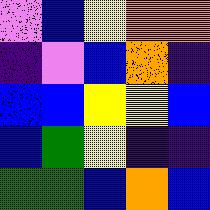[["violet", "blue", "yellow", "orange", "orange"], ["indigo", "violet", "blue", "orange", "indigo"], ["blue", "blue", "yellow", "yellow", "blue"], ["blue", "green", "yellow", "indigo", "indigo"], ["green", "green", "blue", "orange", "blue"]]